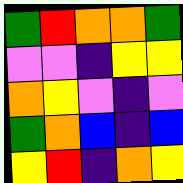[["green", "red", "orange", "orange", "green"], ["violet", "violet", "indigo", "yellow", "yellow"], ["orange", "yellow", "violet", "indigo", "violet"], ["green", "orange", "blue", "indigo", "blue"], ["yellow", "red", "indigo", "orange", "yellow"]]